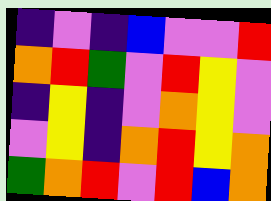[["indigo", "violet", "indigo", "blue", "violet", "violet", "red"], ["orange", "red", "green", "violet", "red", "yellow", "violet"], ["indigo", "yellow", "indigo", "violet", "orange", "yellow", "violet"], ["violet", "yellow", "indigo", "orange", "red", "yellow", "orange"], ["green", "orange", "red", "violet", "red", "blue", "orange"]]